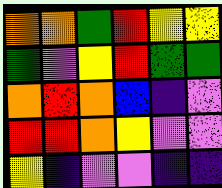[["orange", "orange", "green", "red", "yellow", "yellow"], ["green", "violet", "yellow", "red", "green", "green"], ["orange", "red", "orange", "blue", "indigo", "violet"], ["red", "red", "orange", "yellow", "violet", "violet"], ["yellow", "indigo", "violet", "violet", "indigo", "indigo"]]